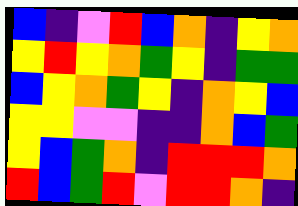[["blue", "indigo", "violet", "red", "blue", "orange", "indigo", "yellow", "orange"], ["yellow", "red", "yellow", "orange", "green", "yellow", "indigo", "green", "green"], ["blue", "yellow", "orange", "green", "yellow", "indigo", "orange", "yellow", "blue"], ["yellow", "yellow", "violet", "violet", "indigo", "indigo", "orange", "blue", "green"], ["yellow", "blue", "green", "orange", "indigo", "red", "red", "red", "orange"], ["red", "blue", "green", "red", "violet", "red", "red", "orange", "indigo"]]